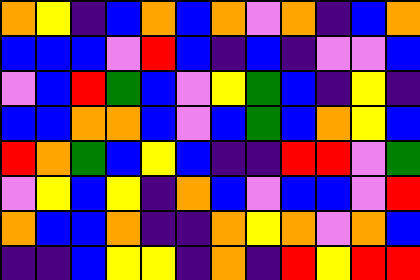[["orange", "yellow", "indigo", "blue", "orange", "blue", "orange", "violet", "orange", "indigo", "blue", "orange"], ["blue", "blue", "blue", "violet", "red", "blue", "indigo", "blue", "indigo", "violet", "violet", "blue"], ["violet", "blue", "red", "green", "blue", "violet", "yellow", "green", "blue", "indigo", "yellow", "indigo"], ["blue", "blue", "orange", "orange", "blue", "violet", "blue", "green", "blue", "orange", "yellow", "blue"], ["red", "orange", "green", "blue", "yellow", "blue", "indigo", "indigo", "red", "red", "violet", "green"], ["violet", "yellow", "blue", "yellow", "indigo", "orange", "blue", "violet", "blue", "blue", "violet", "red"], ["orange", "blue", "blue", "orange", "indigo", "indigo", "orange", "yellow", "orange", "violet", "orange", "blue"], ["indigo", "indigo", "blue", "yellow", "yellow", "indigo", "orange", "indigo", "red", "yellow", "red", "red"]]